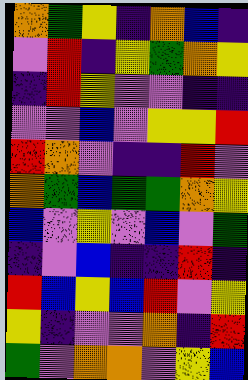[["orange", "green", "yellow", "indigo", "orange", "blue", "indigo"], ["violet", "red", "indigo", "yellow", "green", "orange", "yellow"], ["indigo", "red", "yellow", "violet", "violet", "indigo", "indigo"], ["violet", "violet", "blue", "violet", "yellow", "yellow", "red"], ["red", "orange", "violet", "indigo", "indigo", "red", "violet"], ["orange", "green", "blue", "green", "green", "orange", "yellow"], ["blue", "violet", "yellow", "violet", "blue", "violet", "green"], ["indigo", "violet", "blue", "indigo", "indigo", "red", "indigo"], ["red", "blue", "yellow", "blue", "red", "violet", "yellow"], ["yellow", "indigo", "violet", "violet", "orange", "indigo", "red"], ["green", "violet", "orange", "orange", "violet", "yellow", "blue"]]